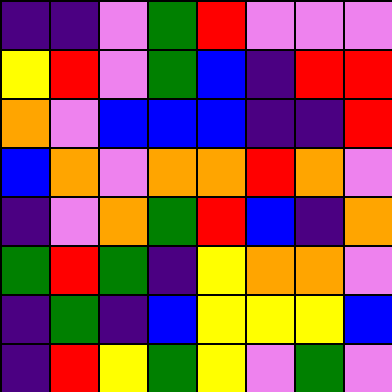[["indigo", "indigo", "violet", "green", "red", "violet", "violet", "violet"], ["yellow", "red", "violet", "green", "blue", "indigo", "red", "red"], ["orange", "violet", "blue", "blue", "blue", "indigo", "indigo", "red"], ["blue", "orange", "violet", "orange", "orange", "red", "orange", "violet"], ["indigo", "violet", "orange", "green", "red", "blue", "indigo", "orange"], ["green", "red", "green", "indigo", "yellow", "orange", "orange", "violet"], ["indigo", "green", "indigo", "blue", "yellow", "yellow", "yellow", "blue"], ["indigo", "red", "yellow", "green", "yellow", "violet", "green", "violet"]]